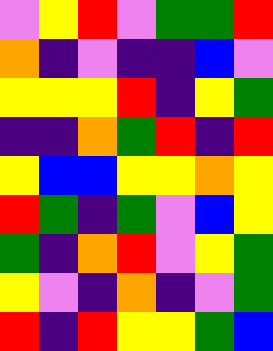[["violet", "yellow", "red", "violet", "green", "green", "red"], ["orange", "indigo", "violet", "indigo", "indigo", "blue", "violet"], ["yellow", "yellow", "yellow", "red", "indigo", "yellow", "green"], ["indigo", "indigo", "orange", "green", "red", "indigo", "red"], ["yellow", "blue", "blue", "yellow", "yellow", "orange", "yellow"], ["red", "green", "indigo", "green", "violet", "blue", "yellow"], ["green", "indigo", "orange", "red", "violet", "yellow", "green"], ["yellow", "violet", "indigo", "orange", "indigo", "violet", "green"], ["red", "indigo", "red", "yellow", "yellow", "green", "blue"]]